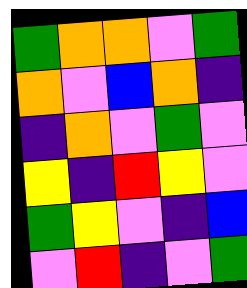[["green", "orange", "orange", "violet", "green"], ["orange", "violet", "blue", "orange", "indigo"], ["indigo", "orange", "violet", "green", "violet"], ["yellow", "indigo", "red", "yellow", "violet"], ["green", "yellow", "violet", "indigo", "blue"], ["violet", "red", "indigo", "violet", "green"]]